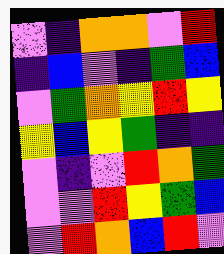[["violet", "indigo", "orange", "orange", "violet", "red"], ["indigo", "blue", "violet", "indigo", "green", "blue"], ["violet", "green", "orange", "yellow", "red", "yellow"], ["yellow", "blue", "yellow", "green", "indigo", "indigo"], ["violet", "indigo", "violet", "red", "orange", "green"], ["violet", "violet", "red", "yellow", "green", "blue"], ["violet", "red", "orange", "blue", "red", "violet"]]